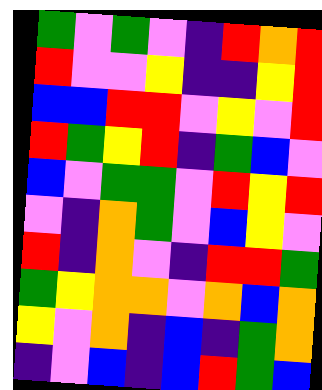[["green", "violet", "green", "violet", "indigo", "red", "orange", "red"], ["red", "violet", "violet", "yellow", "indigo", "indigo", "yellow", "red"], ["blue", "blue", "red", "red", "violet", "yellow", "violet", "red"], ["red", "green", "yellow", "red", "indigo", "green", "blue", "violet"], ["blue", "violet", "green", "green", "violet", "red", "yellow", "red"], ["violet", "indigo", "orange", "green", "violet", "blue", "yellow", "violet"], ["red", "indigo", "orange", "violet", "indigo", "red", "red", "green"], ["green", "yellow", "orange", "orange", "violet", "orange", "blue", "orange"], ["yellow", "violet", "orange", "indigo", "blue", "indigo", "green", "orange"], ["indigo", "violet", "blue", "indigo", "blue", "red", "green", "blue"]]